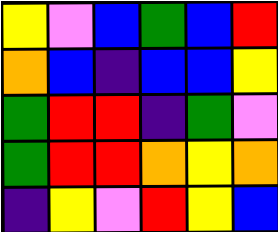[["yellow", "violet", "blue", "green", "blue", "red"], ["orange", "blue", "indigo", "blue", "blue", "yellow"], ["green", "red", "red", "indigo", "green", "violet"], ["green", "red", "red", "orange", "yellow", "orange"], ["indigo", "yellow", "violet", "red", "yellow", "blue"]]